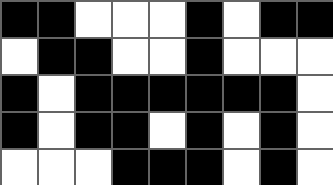[["black", "black", "white", "white", "white", "black", "white", "black", "black"], ["white", "black", "black", "white", "white", "black", "white", "white", "white"], ["black", "white", "black", "black", "black", "black", "black", "black", "white"], ["black", "white", "black", "black", "white", "black", "white", "black", "white"], ["white", "white", "white", "black", "black", "black", "white", "black", "white"]]